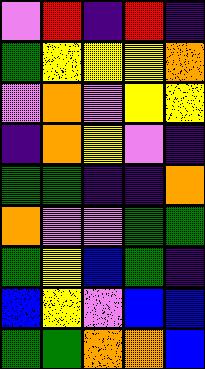[["violet", "red", "indigo", "red", "indigo"], ["green", "yellow", "yellow", "yellow", "orange"], ["violet", "orange", "violet", "yellow", "yellow"], ["indigo", "orange", "yellow", "violet", "indigo"], ["green", "green", "indigo", "indigo", "orange"], ["orange", "violet", "violet", "green", "green"], ["green", "yellow", "blue", "green", "indigo"], ["blue", "yellow", "violet", "blue", "blue"], ["green", "green", "orange", "orange", "blue"]]